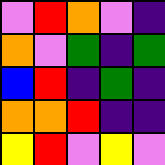[["violet", "red", "orange", "violet", "indigo"], ["orange", "violet", "green", "indigo", "green"], ["blue", "red", "indigo", "green", "indigo"], ["orange", "orange", "red", "indigo", "indigo"], ["yellow", "red", "violet", "yellow", "violet"]]